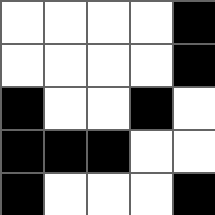[["white", "white", "white", "white", "black"], ["white", "white", "white", "white", "black"], ["black", "white", "white", "black", "white"], ["black", "black", "black", "white", "white"], ["black", "white", "white", "white", "black"]]